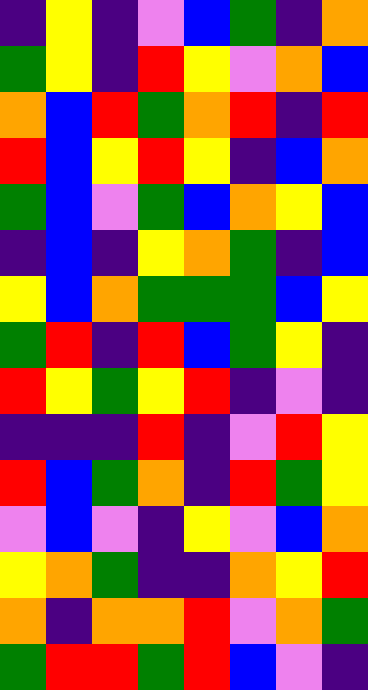[["indigo", "yellow", "indigo", "violet", "blue", "green", "indigo", "orange"], ["green", "yellow", "indigo", "red", "yellow", "violet", "orange", "blue"], ["orange", "blue", "red", "green", "orange", "red", "indigo", "red"], ["red", "blue", "yellow", "red", "yellow", "indigo", "blue", "orange"], ["green", "blue", "violet", "green", "blue", "orange", "yellow", "blue"], ["indigo", "blue", "indigo", "yellow", "orange", "green", "indigo", "blue"], ["yellow", "blue", "orange", "green", "green", "green", "blue", "yellow"], ["green", "red", "indigo", "red", "blue", "green", "yellow", "indigo"], ["red", "yellow", "green", "yellow", "red", "indigo", "violet", "indigo"], ["indigo", "indigo", "indigo", "red", "indigo", "violet", "red", "yellow"], ["red", "blue", "green", "orange", "indigo", "red", "green", "yellow"], ["violet", "blue", "violet", "indigo", "yellow", "violet", "blue", "orange"], ["yellow", "orange", "green", "indigo", "indigo", "orange", "yellow", "red"], ["orange", "indigo", "orange", "orange", "red", "violet", "orange", "green"], ["green", "red", "red", "green", "red", "blue", "violet", "indigo"]]